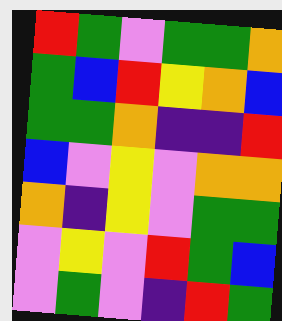[["red", "green", "violet", "green", "green", "orange"], ["green", "blue", "red", "yellow", "orange", "blue"], ["green", "green", "orange", "indigo", "indigo", "red"], ["blue", "violet", "yellow", "violet", "orange", "orange"], ["orange", "indigo", "yellow", "violet", "green", "green"], ["violet", "yellow", "violet", "red", "green", "blue"], ["violet", "green", "violet", "indigo", "red", "green"]]